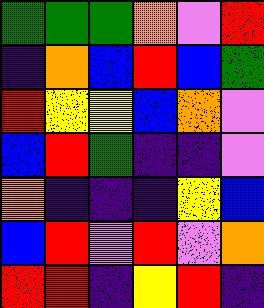[["green", "green", "green", "orange", "violet", "red"], ["indigo", "orange", "blue", "red", "blue", "green"], ["red", "yellow", "yellow", "blue", "orange", "violet"], ["blue", "red", "green", "indigo", "indigo", "violet"], ["orange", "indigo", "indigo", "indigo", "yellow", "blue"], ["blue", "red", "violet", "red", "violet", "orange"], ["red", "red", "indigo", "yellow", "red", "indigo"]]